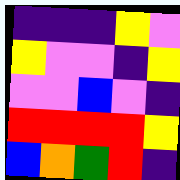[["indigo", "indigo", "indigo", "yellow", "violet"], ["yellow", "violet", "violet", "indigo", "yellow"], ["violet", "violet", "blue", "violet", "indigo"], ["red", "red", "red", "red", "yellow"], ["blue", "orange", "green", "red", "indigo"]]